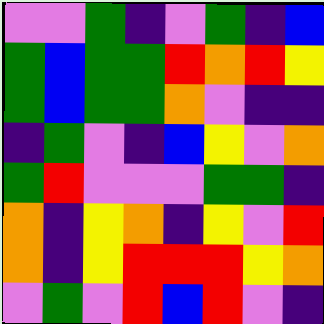[["violet", "violet", "green", "indigo", "violet", "green", "indigo", "blue"], ["green", "blue", "green", "green", "red", "orange", "red", "yellow"], ["green", "blue", "green", "green", "orange", "violet", "indigo", "indigo"], ["indigo", "green", "violet", "indigo", "blue", "yellow", "violet", "orange"], ["green", "red", "violet", "violet", "violet", "green", "green", "indigo"], ["orange", "indigo", "yellow", "orange", "indigo", "yellow", "violet", "red"], ["orange", "indigo", "yellow", "red", "red", "red", "yellow", "orange"], ["violet", "green", "violet", "red", "blue", "red", "violet", "indigo"]]